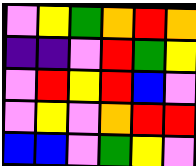[["violet", "yellow", "green", "orange", "red", "orange"], ["indigo", "indigo", "violet", "red", "green", "yellow"], ["violet", "red", "yellow", "red", "blue", "violet"], ["violet", "yellow", "violet", "orange", "red", "red"], ["blue", "blue", "violet", "green", "yellow", "violet"]]